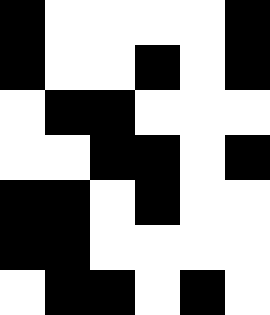[["black", "white", "white", "white", "white", "black"], ["black", "white", "white", "black", "white", "black"], ["white", "black", "black", "white", "white", "white"], ["white", "white", "black", "black", "white", "black"], ["black", "black", "white", "black", "white", "white"], ["black", "black", "white", "white", "white", "white"], ["white", "black", "black", "white", "black", "white"]]